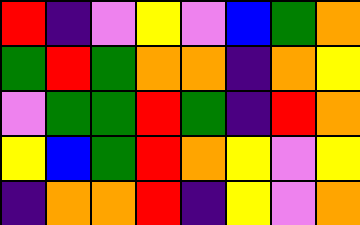[["red", "indigo", "violet", "yellow", "violet", "blue", "green", "orange"], ["green", "red", "green", "orange", "orange", "indigo", "orange", "yellow"], ["violet", "green", "green", "red", "green", "indigo", "red", "orange"], ["yellow", "blue", "green", "red", "orange", "yellow", "violet", "yellow"], ["indigo", "orange", "orange", "red", "indigo", "yellow", "violet", "orange"]]